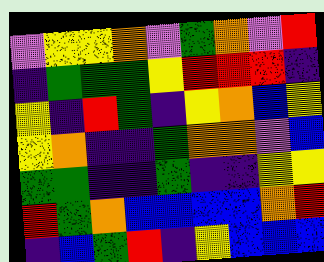[["violet", "yellow", "yellow", "orange", "violet", "green", "orange", "violet", "red"], ["indigo", "green", "green", "green", "yellow", "red", "red", "red", "indigo"], ["yellow", "indigo", "red", "green", "indigo", "yellow", "orange", "blue", "yellow"], ["yellow", "orange", "indigo", "indigo", "green", "orange", "orange", "violet", "blue"], ["green", "green", "indigo", "indigo", "green", "indigo", "indigo", "yellow", "yellow"], ["red", "green", "orange", "blue", "blue", "blue", "blue", "orange", "red"], ["indigo", "blue", "green", "red", "indigo", "yellow", "blue", "blue", "blue"]]